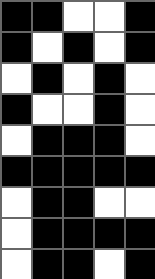[["black", "black", "white", "white", "black"], ["black", "white", "black", "white", "black"], ["white", "black", "white", "black", "white"], ["black", "white", "white", "black", "white"], ["white", "black", "black", "black", "white"], ["black", "black", "black", "black", "black"], ["white", "black", "black", "white", "white"], ["white", "black", "black", "black", "black"], ["white", "black", "black", "white", "black"]]